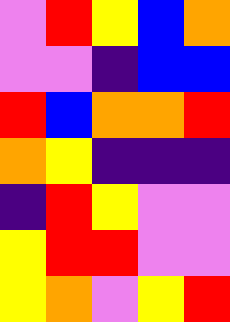[["violet", "red", "yellow", "blue", "orange"], ["violet", "violet", "indigo", "blue", "blue"], ["red", "blue", "orange", "orange", "red"], ["orange", "yellow", "indigo", "indigo", "indigo"], ["indigo", "red", "yellow", "violet", "violet"], ["yellow", "red", "red", "violet", "violet"], ["yellow", "orange", "violet", "yellow", "red"]]